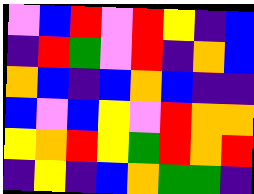[["violet", "blue", "red", "violet", "red", "yellow", "indigo", "blue"], ["indigo", "red", "green", "violet", "red", "indigo", "orange", "blue"], ["orange", "blue", "indigo", "blue", "orange", "blue", "indigo", "indigo"], ["blue", "violet", "blue", "yellow", "violet", "red", "orange", "orange"], ["yellow", "orange", "red", "yellow", "green", "red", "orange", "red"], ["indigo", "yellow", "indigo", "blue", "orange", "green", "green", "indigo"]]